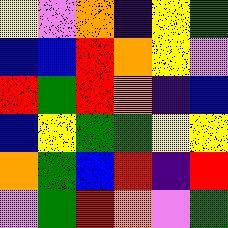[["yellow", "violet", "orange", "indigo", "yellow", "green"], ["blue", "blue", "red", "orange", "yellow", "violet"], ["red", "green", "red", "orange", "indigo", "blue"], ["blue", "yellow", "green", "green", "yellow", "yellow"], ["orange", "green", "blue", "red", "indigo", "red"], ["violet", "green", "red", "orange", "violet", "green"]]